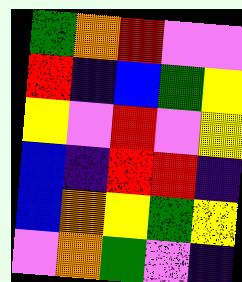[["green", "orange", "red", "violet", "violet"], ["red", "indigo", "blue", "green", "yellow"], ["yellow", "violet", "red", "violet", "yellow"], ["blue", "indigo", "red", "red", "indigo"], ["blue", "orange", "yellow", "green", "yellow"], ["violet", "orange", "green", "violet", "indigo"]]